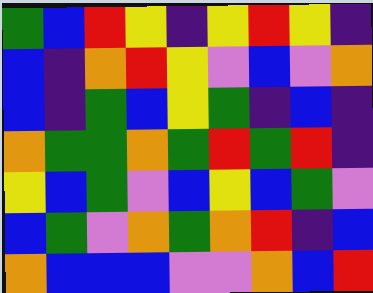[["green", "blue", "red", "yellow", "indigo", "yellow", "red", "yellow", "indigo"], ["blue", "indigo", "orange", "red", "yellow", "violet", "blue", "violet", "orange"], ["blue", "indigo", "green", "blue", "yellow", "green", "indigo", "blue", "indigo"], ["orange", "green", "green", "orange", "green", "red", "green", "red", "indigo"], ["yellow", "blue", "green", "violet", "blue", "yellow", "blue", "green", "violet"], ["blue", "green", "violet", "orange", "green", "orange", "red", "indigo", "blue"], ["orange", "blue", "blue", "blue", "violet", "violet", "orange", "blue", "red"]]